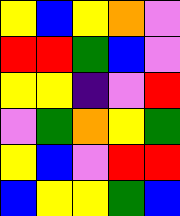[["yellow", "blue", "yellow", "orange", "violet"], ["red", "red", "green", "blue", "violet"], ["yellow", "yellow", "indigo", "violet", "red"], ["violet", "green", "orange", "yellow", "green"], ["yellow", "blue", "violet", "red", "red"], ["blue", "yellow", "yellow", "green", "blue"]]